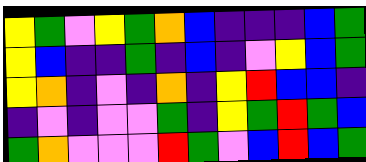[["yellow", "green", "violet", "yellow", "green", "orange", "blue", "indigo", "indigo", "indigo", "blue", "green"], ["yellow", "blue", "indigo", "indigo", "green", "indigo", "blue", "indigo", "violet", "yellow", "blue", "green"], ["yellow", "orange", "indigo", "violet", "indigo", "orange", "indigo", "yellow", "red", "blue", "blue", "indigo"], ["indigo", "violet", "indigo", "violet", "violet", "green", "indigo", "yellow", "green", "red", "green", "blue"], ["green", "orange", "violet", "violet", "violet", "red", "green", "violet", "blue", "red", "blue", "green"]]